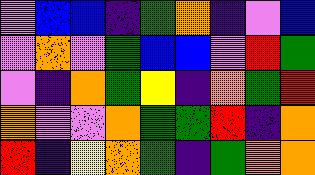[["violet", "blue", "blue", "indigo", "green", "orange", "indigo", "violet", "blue"], ["violet", "orange", "violet", "green", "blue", "blue", "violet", "red", "green"], ["violet", "indigo", "orange", "green", "yellow", "indigo", "orange", "green", "red"], ["orange", "violet", "violet", "orange", "green", "green", "red", "indigo", "orange"], ["red", "indigo", "yellow", "orange", "green", "indigo", "green", "orange", "orange"]]